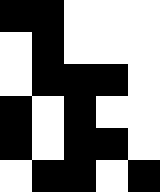[["black", "black", "white", "white", "white"], ["white", "black", "white", "white", "white"], ["white", "black", "black", "black", "white"], ["black", "white", "black", "white", "white"], ["black", "white", "black", "black", "white"], ["white", "black", "black", "white", "black"]]